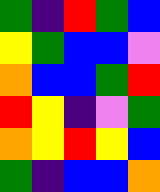[["green", "indigo", "red", "green", "blue"], ["yellow", "green", "blue", "blue", "violet"], ["orange", "blue", "blue", "green", "red"], ["red", "yellow", "indigo", "violet", "green"], ["orange", "yellow", "red", "yellow", "blue"], ["green", "indigo", "blue", "blue", "orange"]]